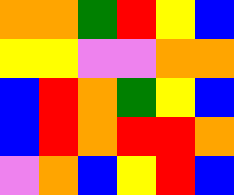[["orange", "orange", "green", "red", "yellow", "blue"], ["yellow", "yellow", "violet", "violet", "orange", "orange"], ["blue", "red", "orange", "green", "yellow", "blue"], ["blue", "red", "orange", "red", "red", "orange"], ["violet", "orange", "blue", "yellow", "red", "blue"]]